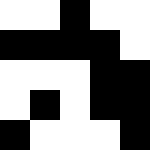[["white", "white", "black", "white", "white"], ["black", "black", "black", "black", "white"], ["white", "white", "white", "black", "black"], ["white", "black", "white", "black", "black"], ["black", "white", "white", "white", "black"]]